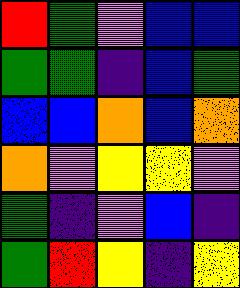[["red", "green", "violet", "blue", "blue"], ["green", "green", "indigo", "blue", "green"], ["blue", "blue", "orange", "blue", "orange"], ["orange", "violet", "yellow", "yellow", "violet"], ["green", "indigo", "violet", "blue", "indigo"], ["green", "red", "yellow", "indigo", "yellow"]]